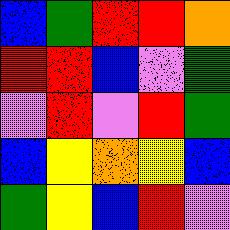[["blue", "green", "red", "red", "orange"], ["red", "red", "blue", "violet", "green"], ["violet", "red", "violet", "red", "green"], ["blue", "yellow", "orange", "yellow", "blue"], ["green", "yellow", "blue", "red", "violet"]]